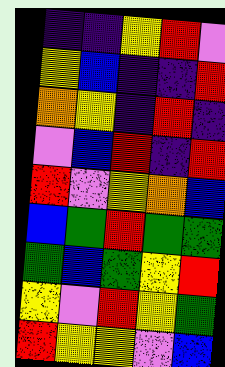[["indigo", "indigo", "yellow", "red", "violet"], ["yellow", "blue", "indigo", "indigo", "red"], ["orange", "yellow", "indigo", "red", "indigo"], ["violet", "blue", "red", "indigo", "red"], ["red", "violet", "yellow", "orange", "blue"], ["blue", "green", "red", "green", "green"], ["green", "blue", "green", "yellow", "red"], ["yellow", "violet", "red", "yellow", "green"], ["red", "yellow", "yellow", "violet", "blue"]]